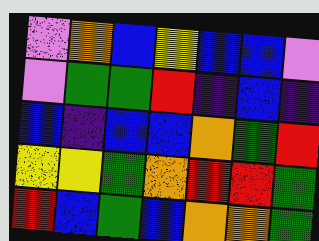[["violet", "orange", "blue", "yellow", "blue", "blue", "violet"], ["violet", "green", "green", "red", "indigo", "blue", "indigo"], ["blue", "indigo", "blue", "blue", "orange", "green", "red"], ["yellow", "yellow", "green", "orange", "red", "red", "green"], ["red", "blue", "green", "blue", "orange", "orange", "green"]]